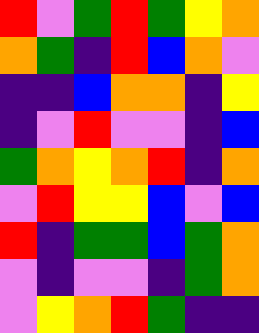[["red", "violet", "green", "red", "green", "yellow", "orange"], ["orange", "green", "indigo", "red", "blue", "orange", "violet"], ["indigo", "indigo", "blue", "orange", "orange", "indigo", "yellow"], ["indigo", "violet", "red", "violet", "violet", "indigo", "blue"], ["green", "orange", "yellow", "orange", "red", "indigo", "orange"], ["violet", "red", "yellow", "yellow", "blue", "violet", "blue"], ["red", "indigo", "green", "green", "blue", "green", "orange"], ["violet", "indigo", "violet", "violet", "indigo", "green", "orange"], ["violet", "yellow", "orange", "red", "green", "indigo", "indigo"]]